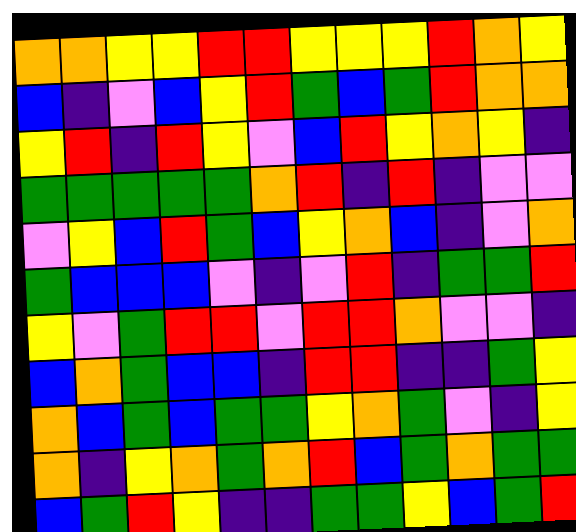[["orange", "orange", "yellow", "yellow", "red", "red", "yellow", "yellow", "yellow", "red", "orange", "yellow"], ["blue", "indigo", "violet", "blue", "yellow", "red", "green", "blue", "green", "red", "orange", "orange"], ["yellow", "red", "indigo", "red", "yellow", "violet", "blue", "red", "yellow", "orange", "yellow", "indigo"], ["green", "green", "green", "green", "green", "orange", "red", "indigo", "red", "indigo", "violet", "violet"], ["violet", "yellow", "blue", "red", "green", "blue", "yellow", "orange", "blue", "indigo", "violet", "orange"], ["green", "blue", "blue", "blue", "violet", "indigo", "violet", "red", "indigo", "green", "green", "red"], ["yellow", "violet", "green", "red", "red", "violet", "red", "red", "orange", "violet", "violet", "indigo"], ["blue", "orange", "green", "blue", "blue", "indigo", "red", "red", "indigo", "indigo", "green", "yellow"], ["orange", "blue", "green", "blue", "green", "green", "yellow", "orange", "green", "violet", "indigo", "yellow"], ["orange", "indigo", "yellow", "orange", "green", "orange", "red", "blue", "green", "orange", "green", "green"], ["blue", "green", "red", "yellow", "indigo", "indigo", "green", "green", "yellow", "blue", "green", "red"]]